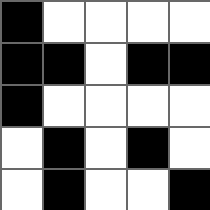[["black", "white", "white", "white", "white"], ["black", "black", "white", "black", "black"], ["black", "white", "white", "white", "white"], ["white", "black", "white", "black", "white"], ["white", "black", "white", "white", "black"]]